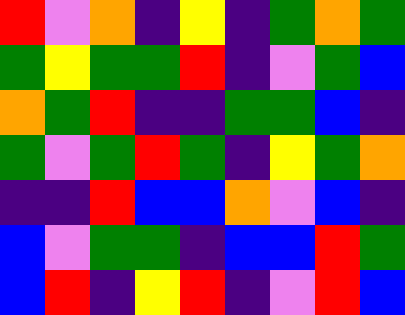[["red", "violet", "orange", "indigo", "yellow", "indigo", "green", "orange", "green"], ["green", "yellow", "green", "green", "red", "indigo", "violet", "green", "blue"], ["orange", "green", "red", "indigo", "indigo", "green", "green", "blue", "indigo"], ["green", "violet", "green", "red", "green", "indigo", "yellow", "green", "orange"], ["indigo", "indigo", "red", "blue", "blue", "orange", "violet", "blue", "indigo"], ["blue", "violet", "green", "green", "indigo", "blue", "blue", "red", "green"], ["blue", "red", "indigo", "yellow", "red", "indigo", "violet", "red", "blue"]]